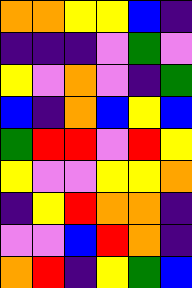[["orange", "orange", "yellow", "yellow", "blue", "indigo"], ["indigo", "indigo", "indigo", "violet", "green", "violet"], ["yellow", "violet", "orange", "violet", "indigo", "green"], ["blue", "indigo", "orange", "blue", "yellow", "blue"], ["green", "red", "red", "violet", "red", "yellow"], ["yellow", "violet", "violet", "yellow", "yellow", "orange"], ["indigo", "yellow", "red", "orange", "orange", "indigo"], ["violet", "violet", "blue", "red", "orange", "indigo"], ["orange", "red", "indigo", "yellow", "green", "blue"]]